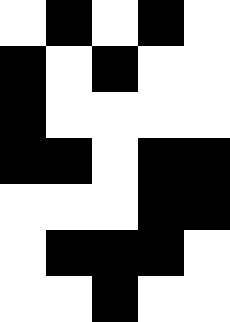[["white", "black", "white", "black", "white"], ["black", "white", "black", "white", "white"], ["black", "white", "white", "white", "white"], ["black", "black", "white", "black", "black"], ["white", "white", "white", "black", "black"], ["white", "black", "black", "black", "white"], ["white", "white", "black", "white", "white"]]